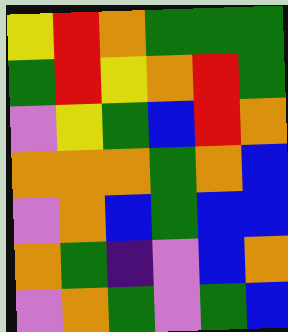[["yellow", "red", "orange", "green", "green", "green"], ["green", "red", "yellow", "orange", "red", "green"], ["violet", "yellow", "green", "blue", "red", "orange"], ["orange", "orange", "orange", "green", "orange", "blue"], ["violet", "orange", "blue", "green", "blue", "blue"], ["orange", "green", "indigo", "violet", "blue", "orange"], ["violet", "orange", "green", "violet", "green", "blue"]]